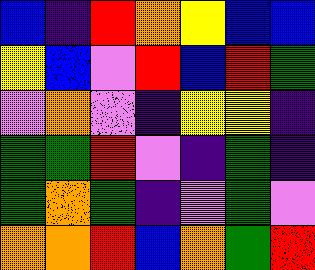[["blue", "indigo", "red", "orange", "yellow", "blue", "blue"], ["yellow", "blue", "violet", "red", "blue", "red", "green"], ["violet", "orange", "violet", "indigo", "yellow", "yellow", "indigo"], ["green", "green", "red", "violet", "indigo", "green", "indigo"], ["green", "orange", "green", "indigo", "violet", "green", "violet"], ["orange", "orange", "red", "blue", "orange", "green", "red"]]